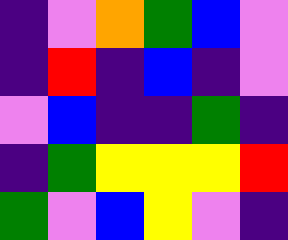[["indigo", "violet", "orange", "green", "blue", "violet"], ["indigo", "red", "indigo", "blue", "indigo", "violet"], ["violet", "blue", "indigo", "indigo", "green", "indigo"], ["indigo", "green", "yellow", "yellow", "yellow", "red"], ["green", "violet", "blue", "yellow", "violet", "indigo"]]